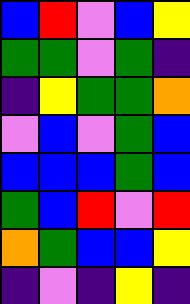[["blue", "red", "violet", "blue", "yellow"], ["green", "green", "violet", "green", "indigo"], ["indigo", "yellow", "green", "green", "orange"], ["violet", "blue", "violet", "green", "blue"], ["blue", "blue", "blue", "green", "blue"], ["green", "blue", "red", "violet", "red"], ["orange", "green", "blue", "blue", "yellow"], ["indigo", "violet", "indigo", "yellow", "indigo"]]